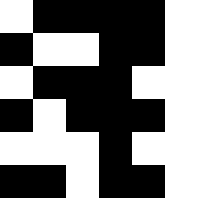[["white", "black", "black", "black", "black", "white"], ["black", "white", "white", "black", "black", "white"], ["white", "black", "black", "black", "white", "white"], ["black", "white", "black", "black", "black", "white"], ["white", "white", "white", "black", "white", "white"], ["black", "black", "white", "black", "black", "white"]]